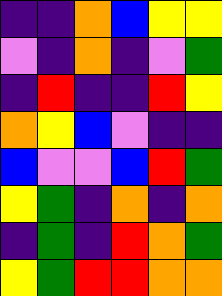[["indigo", "indigo", "orange", "blue", "yellow", "yellow"], ["violet", "indigo", "orange", "indigo", "violet", "green"], ["indigo", "red", "indigo", "indigo", "red", "yellow"], ["orange", "yellow", "blue", "violet", "indigo", "indigo"], ["blue", "violet", "violet", "blue", "red", "green"], ["yellow", "green", "indigo", "orange", "indigo", "orange"], ["indigo", "green", "indigo", "red", "orange", "green"], ["yellow", "green", "red", "red", "orange", "orange"]]